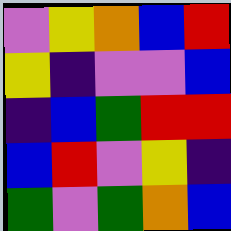[["violet", "yellow", "orange", "blue", "red"], ["yellow", "indigo", "violet", "violet", "blue"], ["indigo", "blue", "green", "red", "red"], ["blue", "red", "violet", "yellow", "indigo"], ["green", "violet", "green", "orange", "blue"]]